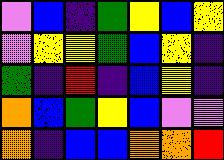[["violet", "blue", "indigo", "green", "yellow", "blue", "yellow"], ["violet", "yellow", "yellow", "green", "blue", "yellow", "indigo"], ["green", "indigo", "red", "indigo", "blue", "yellow", "indigo"], ["orange", "blue", "green", "yellow", "blue", "violet", "violet"], ["orange", "indigo", "blue", "blue", "orange", "orange", "red"]]